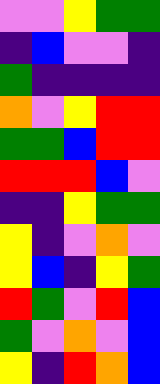[["violet", "violet", "yellow", "green", "green"], ["indigo", "blue", "violet", "violet", "indigo"], ["green", "indigo", "indigo", "indigo", "indigo"], ["orange", "violet", "yellow", "red", "red"], ["green", "green", "blue", "red", "red"], ["red", "red", "red", "blue", "violet"], ["indigo", "indigo", "yellow", "green", "green"], ["yellow", "indigo", "violet", "orange", "violet"], ["yellow", "blue", "indigo", "yellow", "green"], ["red", "green", "violet", "red", "blue"], ["green", "violet", "orange", "violet", "blue"], ["yellow", "indigo", "red", "orange", "blue"]]